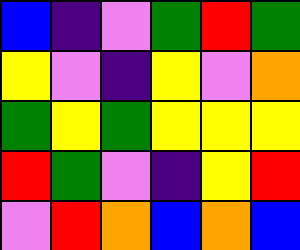[["blue", "indigo", "violet", "green", "red", "green"], ["yellow", "violet", "indigo", "yellow", "violet", "orange"], ["green", "yellow", "green", "yellow", "yellow", "yellow"], ["red", "green", "violet", "indigo", "yellow", "red"], ["violet", "red", "orange", "blue", "orange", "blue"]]